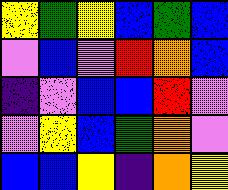[["yellow", "green", "yellow", "blue", "green", "blue"], ["violet", "blue", "violet", "red", "orange", "blue"], ["indigo", "violet", "blue", "blue", "red", "violet"], ["violet", "yellow", "blue", "green", "orange", "violet"], ["blue", "blue", "yellow", "indigo", "orange", "yellow"]]